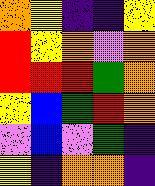[["orange", "yellow", "indigo", "indigo", "yellow"], ["red", "yellow", "orange", "violet", "orange"], ["red", "red", "red", "green", "orange"], ["yellow", "blue", "green", "red", "orange"], ["violet", "blue", "violet", "green", "indigo"], ["yellow", "indigo", "orange", "orange", "indigo"]]